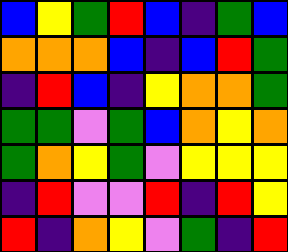[["blue", "yellow", "green", "red", "blue", "indigo", "green", "blue"], ["orange", "orange", "orange", "blue", "indigo", "blue", "red", "green"], ["indigo", "red", "blue", "indigo", "yellow", "orange", "orange", "green"], ["green", "green", "violet", "green", "blue", "orange", "yellow", "orange"], ["green", "orange", "yellow", "green", "violet", "yellow", "yellow", "yellow"], ["indigo", "red", "violet", "violet", "red", "indigo", "red", "yellow"], ["red", "indigo", "orange", "yellow", "violet", "green", "indigo", "red"]]